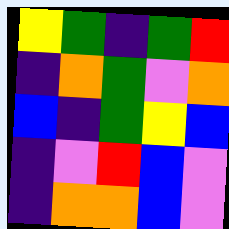[["yellow", "green", "indigo", "green", "red"], ["indigo", "orange", "green", "violet", "orange"], ["blue", "indigo", "green", "yellow", "blue"], ["indigo", "violet", "red", "blue", "violet"], ["indigo", "orange", "orange", "blue", "violet"]]